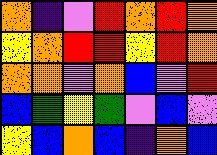[["orange", "indigo", "violet", "red", "orange", "red", "orange"], ["yellow", "orange", "red", "red", "yellow", "red", "orange"], ["orange", "orange", "violet", "orange", "blue", "violet", "red"], ["blue", "green", "yellow", "green", "violet", "blue", "violet"], ["yellow", "blue", "orange", "blue", "indigo", "orange", "blue"]]